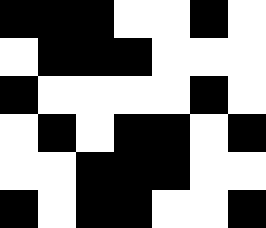[["black", "black", "black", "white", "white", "black", "white"], ["white", "black", "black", "black", "white", "white", "white"], ["black", "white", "white", "white", "white", "black", "white"], ["white", "black", "white", "black", "black", "white", "black"], ["white", "white", "black", "black", "black", "white", "white"], ["black", "white", "black", "black", "white", "white", "black"]]